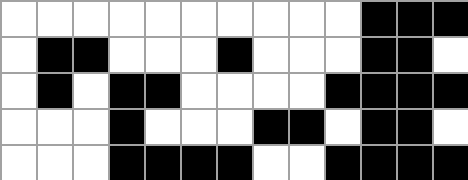[["white", "white", "white", "white", "white", "white", "white", "white", "white", "white", "black", "black", "black"], ["white", "black", "black", "white", "white", "white", "black", "white", "white", "white", "black", "black", "white"], ["white", "black", "white", "black", "black", "white", "white", "white", "white", "black", "black", "black", "black"], ["white", "white", "white", "black", "white", "white", "white", "black", "black", "white", "black", "black", "white"], ["white", "white", "white", "black", "black", "black", "black", "white", "white", "black", "black", "black", "black"]]